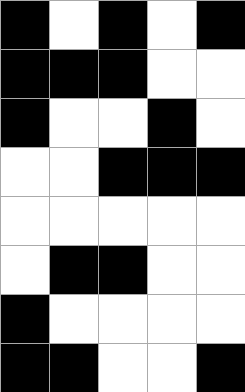[["black", "white", "black", "white", "black"], ["black", "black", "black", "white", "white"], ["black", "white", "white", "black", "white"], ["white", "white", "black", "black", "black"], ["white", "white", "white", "white", "white"], ["white", "black", "black", "white", "white"], ["black", "white", "white", "white", "white"], ["black", "black", "white", "white", "black"]]